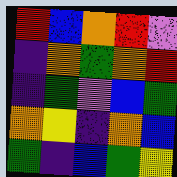[["red", "blue", "orange", "red", "violet"], ["indigo", "orange", "green", "orange", "red"], ["indigo", "green", "violet", "blue", "green"], ["orange", "yellow", "indigo", "orange", "blue"], ["green", "indigo", "blue", "green", "yellow"]]